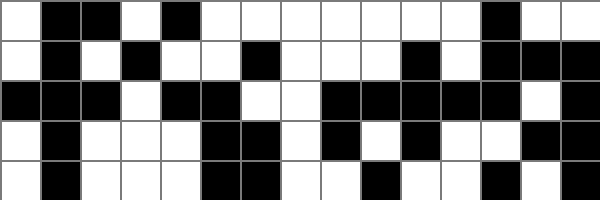[["white", "black", "black", "white", "black", "white", "white", "white", "white", "white", "white", "white", "black", "white", "white"], ["white", "black", "white", "black", "white", "white", "black", "white", "white", "white", "black", "white", "black", "black", "black"], ["black", "black", "black", "white", "black", "black", "white", "white", "black", "black", "black", "black", "black", "white", "black"], ["white", "black", "white", "white", "white", "black", "black", "white", "black", "white", "black", "white", "white", "black", "black"], ["white", "black", "white", "white", "white", "black", "black", "white", "white", "black", "white", "white", "black", "white", "black"]]